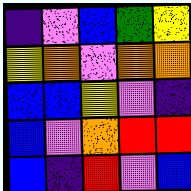[["indigo", "violet", "blue", "green", "yellow"], ["yellow", "orange", "violet", "orange", "orange"], ["blue", "blue", "yellow", "violet", "indigo"], ["blue", "violet", "orange", "red", "red"], ["blue", "indigo", "red", "violet", "blue"]]